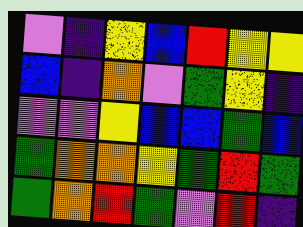[["violet", "indigo", "yellow", "blue", "red", "yellow", "yellow"], ["blue", "indigo", "orange", "violet", "green", "yellow", "indigo"], ["violet", "violet", "yellow", "blue", "blue", "green", "blue"], ["green", "orange", "orange", "yellow", "green", "red", "green"], ["green", "orange", "red", "green", "violet", "red", "indigo"]]